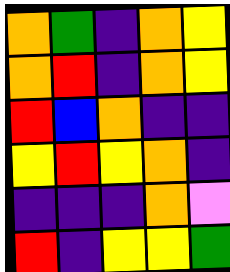[["orange", "green", "indigo", "orange", "yellow"], ["orange", "red", "indigo", "orange", "yellow"], ["red", "blue", "orange", "indigo", "indigo"], ["yellow", "red", "yellow", "orange", "indigo"], ["indigo", "indigo", "indigo", "orange", "violet"], ["red", "indigo", "yellow", "yellow", "green"]]